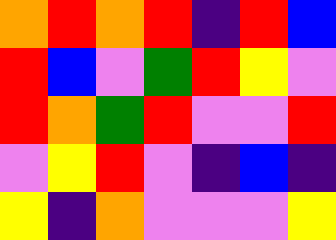[["orange", "red", "orange", "red", "indigo", "red", "blue"], ["red", "blue", "violet", "green", "red", "yellow", "violet"], ["red", "orange", "green", "red", "violet", "violet", "red"], ["violet", "yellow", "red", "violet", "indigo", "blue", "indigo"], ["yellow", "indigo", "orange", "violet", "violet", "violet", "yellow"]]